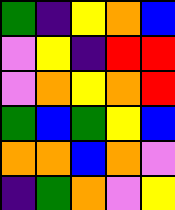[["green", "indigo", "yellow", "orange", "blue"], ["violet", "yellow", "indigo", "red", "red"], ["violet", "orange", "yellow", "orange", "red"], ["green", "blue", "green", "yellow", "blue"], ["orange", "orange", "blue", "orange", "violet"], ["indigo", "green", "orange", "violet", "yellow"]]